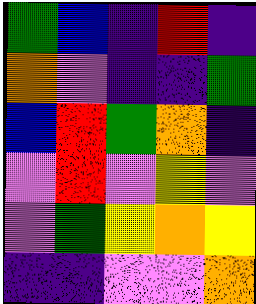[["green", "blue", "indigo", "red", "indigo"], ["orange", "violet", "indigo", "indigo", "green"], ["blue", "red", "green", "orange", "indigo"], ["violet", "red", "violet", "yellow", "violet"], ["violet", "green", "yellow", "orange", "yellow"], ["indigo", "indigo", "violet", "violet", "orange"]]